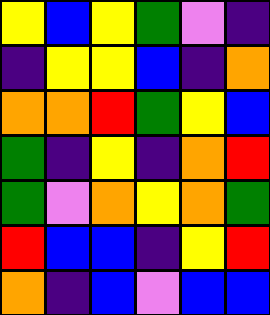[["yellow", "blue", "yellow", "green", "violet", "indigo"], ["indigo", "yellow", "yellow", "blue", "indigo", "orange"], ["orange", "orange", "red", "green", "yellow", "blue"], ["green", "indigo", "yellow", "indigo", "orange", "red"], ["green", "violet", "orange", "yellow", "orange", "green"], ["red", "blue", "blue", "indigo", "yellow", "red"], ["orange", "indigo", "blue", "violet", "blue", "blue"]]